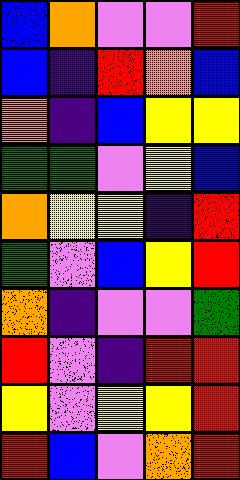[["blue", "orange", "violet", "violet", "red"], ["blue", "indigo", "red", "orange", "blue"], ["orange", "indigo", "blue", "yellow", "yellow"], ["green", "green", "violet", "yellow", "blue"], ["orange", "yellow", "yellow", "indigo", "red"], ["green", "violet", "blue", "yellow", "red"], ["orange", "indigo", "violet", "violet", "green"], ["red", "violet", "indigo", "red", "red"], ["yellow", "violet", "yellow", "yellow", "red"], ["red", "blue", "violet", "orange", "red"]]